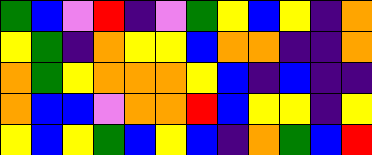[["green", "blue", "violet", "red", "indigo", "violet", "green", "yellow", "blue", "yellow", "indigo", "orange"], ["yellow", "green", "indigo", "orange", "yellow", "yellow", "blue", "orange", "orange", "indigo", "indigo", "orange"], ["orange", "green", "yellow", "orange", "orange", "orange", "yellow", "blue", "indigo", "blue", "indigo", "indigo"], ["orange", "blue", "blue", "violet", "orange", "orange", "red", "blue", "yellow", "yellow", "indigo", "yellow"], ["yellow", "blue", "yellow", "green", "blue", "yellow", "blue", "indigo", "orange", "green", "blue", "red"]]